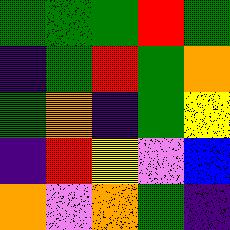[["green", "green", "green", "red", "green"], ["indigo", "green", "red", "green", "orange"], ["green", "orange", "indigo", "green", "yellow"], ["indigo", "red", "yellow", "violet", "blue"], ["orange", "violet", "orange", "green", "indigo"]]